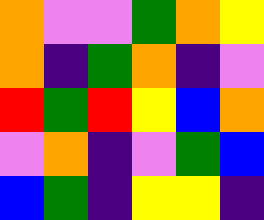[["orange", "violet", "violet", "green", "orange", "yellow"], ["orange", "indigo", "green", "orange", "indigo", "violet"], ["red", "green", "red", "yellow", "blue", "orange"], ["violet", "orange", "indigo", "violet", "green", "blue"], ["blue", "green", "indigo", "yellow", "yellow", "indigo"]]